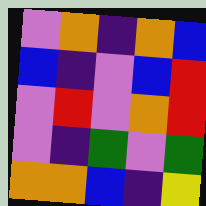[["violet", "orange", "indigo", "orange", "blue"], ["blue", "indigo", "violet", "blue", "red"], ["violet", "red", "violet", "orange", "red"], ["violet", "indigo", "green", "violet", "green"], ["orange", "orange", "blue", "indigo", "yellow"]]